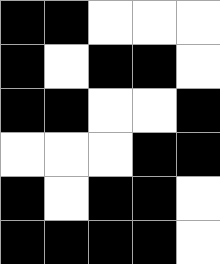[["black", "black", "white", "white", "white"], ["black", "white", "black", "black", "white"], ["black", "black", "white", "white", "black"], ["white", "white", "white", "black", "black"], ["black", "white", "black", "black", "white"], ["black", "black", "black", "black", "white"]]